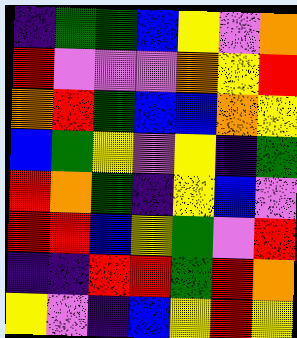[["indigo", "green", "green", "blue", "yellow", "violet", "orange"], ["red", "violet", "violet", "violet", "orange", "yellow", "red"], ["orange", "red", "green", "blue", "blue", "orange", "yellow"], ["blue", "green", "yellow", "violet", "yellow", "indigo", "green"], ["red", "orange", "green", "indigo", "yellow", "blue", "violet"], ["red", "red", "blue", "yellow", "green", "violet", "red"], ["indigo", "indigo", "red", "red", "green", "red", "orange"], ["yellow", "violet", "indigo", "blue", "yellow", "red", "yellow"]]